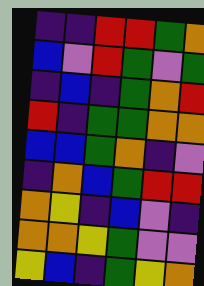[["indigo", "indigo", "red", "red", "green", "orange"], ["blue", "violet", "red", "green", "violet", "green"], ["indigo", "blue", "indigo", "green", "orange", "red"], ["red", "indigo", "green", "green", "orange", "orange"], ["blue", "blue", "green", "orange", "indigo", "violet"], ["indigo", "orange", "blue", "green", "red", "red"], ["orange", "yellow", "indigo", "blue", "violet", "indigo"], ["orange", "orange", "yellow", "green", "violet", "violet"], ["yellow", "blue", "indigo", "green", "yellow", "orange"]]